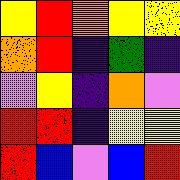[["yellow", "red", "orange", "yellow", "yellow"], ["orange", "red", "indigo", "green", "indigo"], ["violet", "yellow", "indigo", "orange", "violet"], ["red", "red", "indigo", "yellow", "yellow"], ["red", "blue", "violet", "blue", "red"]]